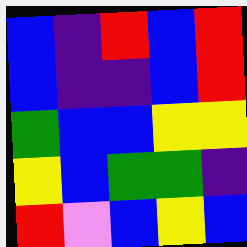[["blue", "indigo", "red", "blue", "red"], ["blue", "indigo", "indigo", "blue", "red"], ["green", "blue", "blue", "yellow", "yellow"], ["yellow", "blue", "green", "green", "indigo"], ["red", "violet", "blue", "yellow", "blue"]]